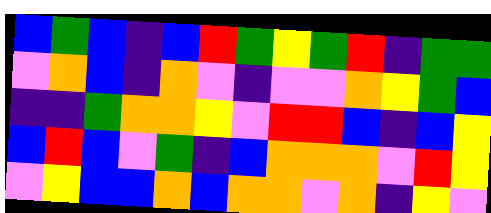[["blue", "green", "blue", "indigo", "blue", "red", "green", "yellow", "green", "red", "indigo", "green", "green"], ["violet", "orange", "blue", "indigo", "orange", "violet", "indigo", "violet", "violet", "orange", "yellow", "green", "blue"], ["indigo", "indigo", "green", "orange", "orange", "yellow", "violet", "red", "red", "blue", "indigo", "blue", "yellow"], ["blue", "red", "blue", "violet", "green", "indigo", "blue", "orange", "orange", "orange", "violet", "red", "yellow"], ["violet", "yellow", "blue", "blue", "orange", "blue", "orange", "orange", "violet", "orange", "indigo", "yellow", "violet"]]